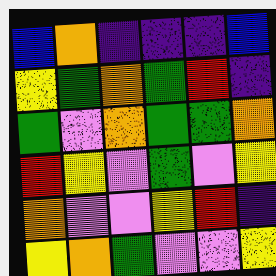[["blue", "orange", "indigo", "indigo", "indigo", "blue"], ["yellow", "green", "orange", "green", "red", "indigo"], ["green", "violet", "orange", "green", "green", "orange"], ["red", "yellow", "violet", "green", "violet", "yellow"], ["orange", "violet", "violet", "yellow", "red", "indigo"], ["yellow", "orange", "green", "violet", "violet", "yellow"]]